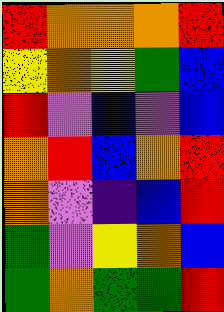[["red", "orange", "orange", "orange", "red"], ["yellow", "orange", "yellow", "green", "blue"], ["red", "violet", "blue", "violet", "blue"], ["orange", "red", "blue", "orange", "red"], ["orange", "violet", "indigo", "blue", "red"], ["green", "violet", "yellow", "orange", "blue"], ["green", "orange", "green", "green", "red"]]